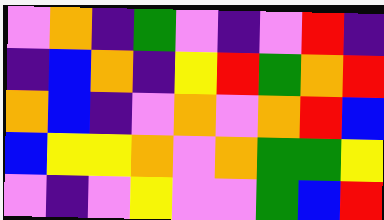[["violet", "orange", "indigo", "green", "violet", "indigo", "violet", "red", "indigo"], ["indigo", "blue", "orange", "indigo", "yellow", "red", "green", "orange", "red"], ["orange", "blue", "indigo", "violet", "orange", "violet", "orange", "red", "blue"], ["blue", "yellow", "yellow", "orange", "violet", "orange", "green", "green", "yellow"], ["violet", "indigo", "violet", "yellow", "violet", "violet", "green", "blue", "red"]]